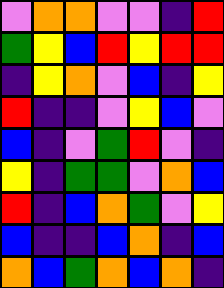[["violet", "orange", "orange", "violet", "violet", "indigo", "red"], ["green", "yellow", "blue", "red", "yellow", "red", "red"], ["indigo", "yellow", "orange", "violet", "blue", "indigo", "yellow"], ["red", "indigo", "indigo", "violet", "yellow", "blue", "violet"], ["blue", "indigo", "violet", "green", "red", "violet", "indigo"], ["yellow", "indigo", "green", "green", "violet", "orange", "blue"], ["red", "indigo", "blue", "orange", "green", "violet", "yellow"], ["blue", "indigo", "indigo", "blue", "orange", "indigo", "blue"], ["orange", "blue", "green", "orange", "blue", "orange", "indigo"]]